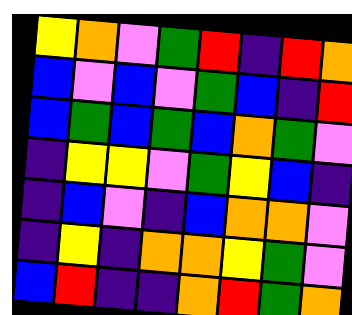[["yellow", "orange", "violet", "green", "red", "indigo", "red", "orange"], ["blue", "violet", "blue", "violet", "green", "blue", "indigo", "red"], ["blue", "green", "blue", "green", "blue", "orange", "green", "violet"], ["indigo", "yellow", "yellow", "violet", "green", "yellow", "blue", "indigo"], ["indigo", "blue", "violet", "indigo", "blue", "orange", "orange", "violet"], ["indigo", "yellow", "indigo", "orange", "orange", "yellow", "green", "violet"], ["blue", "red", "indigo", "indigo", "orange", "red", "green", "orange"]]